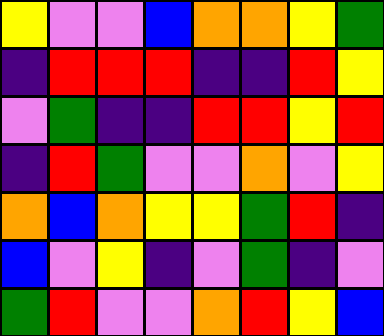[["yellow", "violet", "violet", "blue", "orange", "orange", "yellow", "green"], ["indigo", "red", "red", "red", "indigo", "indigo", "red", "yellow"], ["violet", "green", "indigo", "indigo", "red", "red", "yellow", "red"], ["indigo", "red", "green", "violet", "violet", "orange", "violet", "yellow"], ["orange", "blue", "orange", "yellow", "yellow", "green", "red", "indigo"], ["blue", "violet", "yellow", "indigo", "violet", "green", "indigo", "violet"], ["green", "red", "violet", "violet", "orange", "red", "yellow", "blue"]]